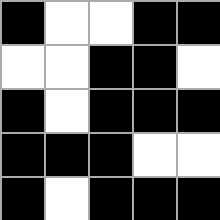[["black", "white", "white", "black", "black"], ["white", "white", "black", "black", "white"], ["black", "white", "black", "black", "black"], ["black", "black", "black", "white", "white"], ["black", "white", "black", "black", "black"]]